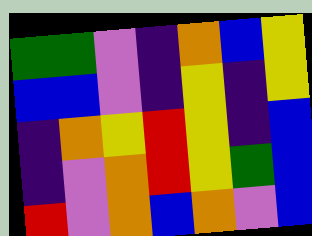[["green", "green", "violet", "indigo", "orange", "blue", "yellow"], ["blue", "blue", "violet", "indigo", "yellow", "indigo", "yellow"], ["indigo", "orange", "yellow", "red", "yellow", "indigo", "blue"], ["indigo", "violet", "orange", "red", "yellow", "green", "blue"], ["red", "violet", "orange", "blue", "orange", "violet", "blue"]]